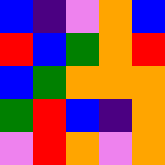[["blue", "indigo", "violet", "orange", "blue"], ["red", "blue", "green", "orange", "red"], ["blue", "green", "orange", "orange", "orange"], ["green", "red", "blue", "indigo", "orange"], ["violet", "red", "orange", "violet", "orange"]]